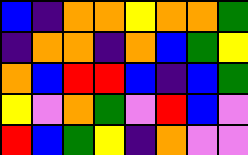[["blue", "indigo", "orange", "orange", "yellow", "orange", "orange", "green"], ["indigo", "orange", "orange", "indigo", "orange", "blue", "green", "yellow"], ["orange", "blue", "red", "red", "blue", "indigo", "blue", "green"], ["yellow", "violet", "orange", "green", "violet", "red", "blue", "violet"], ["red", "blue", "green", "yellow", "indigo", "orange", "violet", "violet"]]